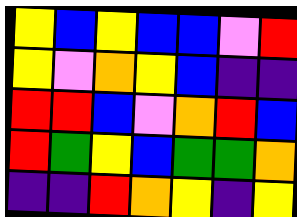[["yellow", "blue", "yellow", "blue", "blue", "violet", "red"], ["yellow", "violet", "orange", "yellow", "blue", "indigo", "indigo"], ["red", "red", "blue", "violet", "orange", "red", "blue"], ["red", "green", "yellow", "blue", "green", "green", "orange"], ["indigo", "indigo", "red", "orange", "yellow", "indigo", "yellow"]]